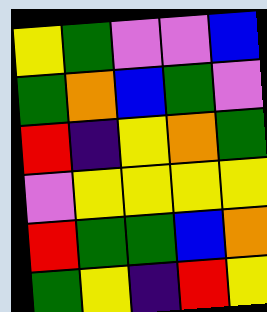[["yellow", "green", "violet", "violet", "blue"], ["green", "orange", "blue", "green", "violet"], ["red", "indigo", "yellow", "orange", "green"], ["violet", "yellow", "yellow", "yellow", "yellow"], ["red", "green", "green", "blue", "orange"], ["green", "yellow", "indigo", "red", "yellow"]]